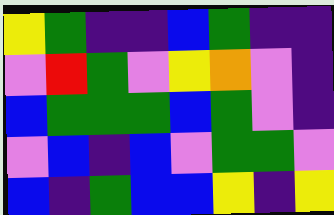[["yellow", "green", "indigo", "indigo", "blue", "green", "indigo", "indigo"], ["violet", "red", "green", "violet", "yellow", "orange", "violet", "indigo"], ["blue", "green", "green", "green", "blue", "green", "violet", "indigo"], ["violet", "blue", "indigo", "blue", "violet", "green", "green", "violet"], ["blue", "indigo", "green", "blue", "blue", "yellow", "indigo", "yellow"]]